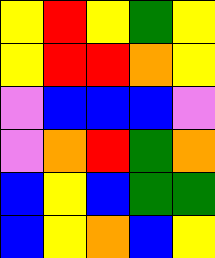[["yellow", "red", "yellow", "green", "yellow"], ["yellow", "red", "red", "orange", "yellow"], ["violet", "blue", "blue", "blue", "violet"], ["violet", "orange", "red", "green", "orange"], ["blue", "yellow", "blue", "green", "green"], ["blue", "yellow", "orange", "blue", "yellow"]]